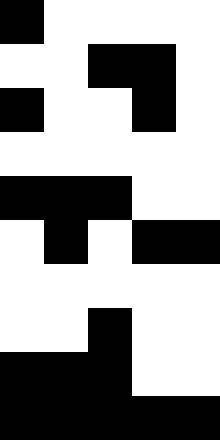[["black", "white", "white", "white", "white"], ["white", "white", "black", "black", "white"], ["black", "white", "white", "black", "white"], ["white", "white", "white", "white", "white"], ["black", "black", "black", "white", "white"], ["white", "black", "white", "black", "black"], ["white", "white", "white", "white", "white"], ["white", "white", "black", "white", "white"], ["black", "black", "black", "white", "white"], ["black", "black", "black", "black", "black"]]